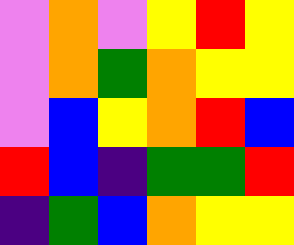[["violet", "orange", "violet", "yellow", "red", "yellow"], ["violet", "orange", "green", "orange", "yellow", "yellow"], ["violet", "blue", "yellow", "orange", "red", "blue"], ["red", "blue", "indigo", "green", "green", "red"], ["indigo", "green", "blue", "orange", "yellow", "yellow"]]